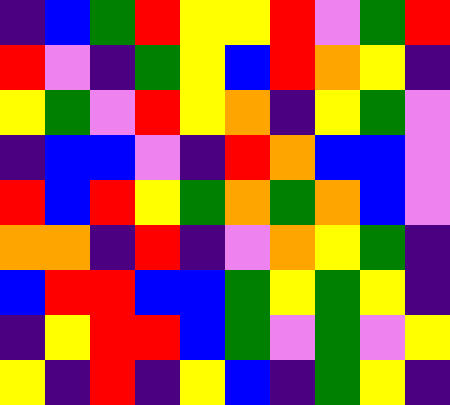[["indigo", "blue", "green", "red", "yellow", "yellow", "red", "violet", "green", "red"], ["red", "violet", "indigo", "green", "yellow", "blue", "red", "orange", "yellow", "indigo"], ["yellow", "green", "violet", "red", "yellow", "orange", "indigo", "yellow", "green", "violet"], ["indigo", "blue", "blue", "violet", "indigo", "red", "orange", "blue", "blue", "violet"], ["red", "blue", "red", "yellow", "green", "orange", "green", "orange", "blue", "violet"], ["orange", "orange", "indigo", "red", "indigo", "violet", "orange", "yellow", "green", "indigo"], ["blue", "red", "red", "blue", "blue", "green", "yellow", "green", "yellow", "indigo"], ["indigo", "yellow", "red", "red", "blue", "green", "violet", "green", "violet", "yellow"], ["yellow", "indigo", "red", "indigo", "yellow", "blue", "indigo", "green", "yellow", "indigo"]]